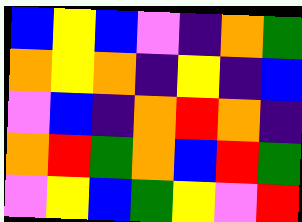[["blue", "yellow", "blue", "violet", "indigo", "orange", "green"], ["orange", "yellow", "orange", "indigo", "yellow", "indigo", "blue"], ["violet", "blue", "indigo", "orange", "red", "orange", "indigo"], ["orange", "red", "green", "orange", "blue", "red", "green"], ["violet", "yellow", "blue", "green", "yellow", "violet", "red"]]